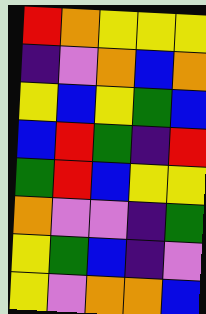[["red", "orange", "yellow", "yellow", "yellow"], ["indigo", "violet", "orange", "blue", "orange"], ["yellow", "blue", "yellow", "green", "blue"], ["blue", "red", "green", "indigo", "red"], ["green", "red", "blue", "yellow", "yellow"], ["orange", "violet", "violet", "indigo", "green"], ["yellow", "green", "blue", "indigo", "violet"], ["yellow", "violet", "orange", "orange", "blue"]]